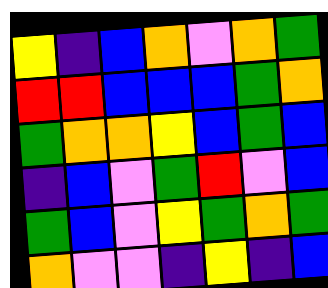[["yellow", "indigo", "blue", "orange", "violet", "orange", "green"], ["red", "red", "blue", "blue", "blue", "green", "orange"], ["green", "orange", "orange", "yellow", "blue", "green", "blue"], ["indigo", "blue", "violet", "green", "red", "violet", "blue"], ["green", "blue", "violet", "yellow", "green", "orange", "green"], ["orange", "violet", "violet", "indigo", "yellow", "indigo", "blue"]]